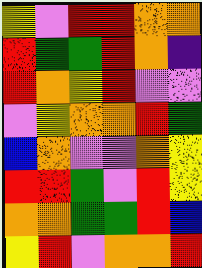[["yellow", "violet", "red", "red", "orange", "orange"], ["red", "green", "green", "red", "orange", "indigo"], ["red", "orange", "yellow", "red", "violet", "violet"], ["violet", "yellow", "orange", "orange", "red", "green"], ["blue", "orange", "violet", "violet", "orange", "yellow"], ["red", "red", "green", "violet", "red", "yellow"], ["orange", "orange", "green", "green", "red", "blue"], ["yellow", "red", "violet", "orange", "orange", "red"]]